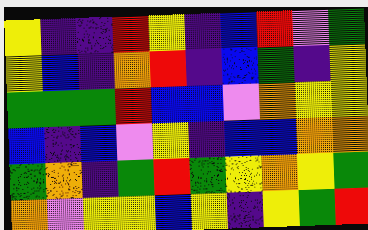[["yellow", "indigo", "indigo", "red", "yellow", "indigo", "blue", "red", "violet", "green"], ["yellow", "blue", "indigo", "orange", "red", "indigo", "blue", "green", "indigo", "yellow"], ["green", "green", "green", "red", "blue", "blue", "violet", "orange", "yellow", "yellow"], ["blue", "indigo", "blue", "violet", "yellow", "indigo", "blue", "blue", "orange", "orange"], ["green", "orange", "indigo", "green", "red", "green", "yellow", "orange", "yellow", "green"], ["orange", "violet", "yellow", "yellow", "blue", "yellow", "indigo", "yellow", "green", "red"]]